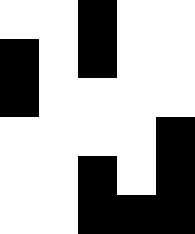[["white", "white", "black", "white", "white"], ["black", "white", "black", "white", "white"], ["black", "white", "white", "white", "white"], ["white", "white", "white", "white", "black"], ["white", "white", "black", "white", "black"], ["white", "white", "black", "black", "black"]]